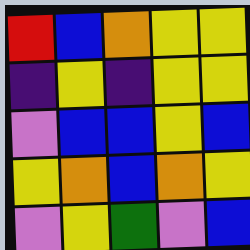[["red", "blue", "orange", "yellow", "yellow"], ["indigo", "yellow", "indigo", "yellow", "yellow"], ["violet", "blue", "blue", "yellow", "blue"], ["yellow", "orange", "blue", "orange", "yellow"], ["violet", "yellow", "green", "violet", "blue"]]